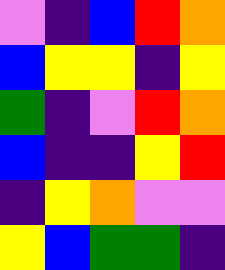[["violet", "indigo", "blue", "red", "orange"], ["blue", "yellow", "yellow", "indigo", "yellow"], ["green", "indigo", "violet", "red", "orange"], ["blue", "indigo", "indigo", "yellow", "red"], ["indigo", "yellow", "orange", "violet", "violet"], ["yellow", "blue", "green", "green", "indigo"]]